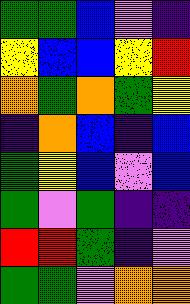[["green", "green", "blue", "violet", "indigo"], ["yellow", "blue", "blue", "yellow", "red"], ["orange", "green", "orange", "green", "yellow"], ["indigo", "orange", "blue", "indigo", "blue"], ["green", "yellow", "blue", "violet", "blue"], ["green", "violet", "green", "indigo", "indigo"], ["red", "red", "green", "indigo", "violet"], ["green", "green", "violet", "orange", "orange"]]